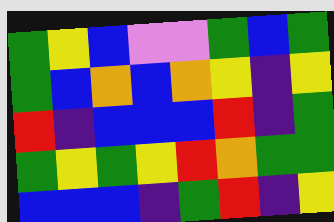[["green", "yellow", "blue", "violet", "violet", "green", "blue", "green"], ["green", "blue", "orange", "blue", "orange", "yellow", "indigo", "yellow"], ["red", "indigo", "blue", "blue", "blue", "red", "indigo", "green"], ["green", "yellow", "green", "yellow", "red", "orange", "green", "green"], ["blue", "blue", "blue", "indigo", "green", "red", "indigo", "yellow"]]